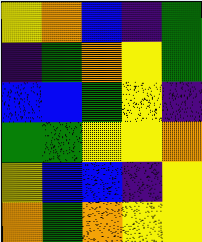[["yellow", "orange", "blue", "indigo", "green"], ["indigo", "green", "orange", "yellow", "green"], ["blue", "blue", "green", "yellow", "indigo"], ["green", "green", "yellow", "yellow", "orange"], ["yellow", "blue", "blue", "indigo", "yellow"], ["orange", "green", "orange", "yellow", "yellow"]]